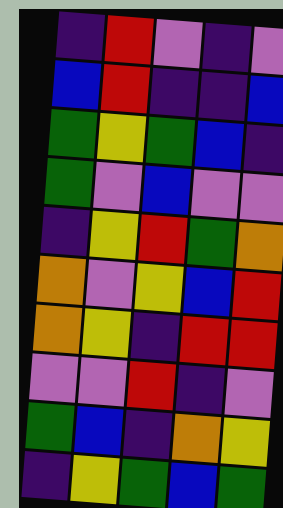[["indigo", "red", "violet", "indigo", "violet"], ["blue", "red", "indigo", "indigo", "blue"], ["green", "yellow", "green", "blue", "indigo"], ["green", "violet", "blue", "violet", "violet"], ["indigo", "yellow", "red", "green", "orange"], ["orange", "violet", "yellow", "blue", "red"], ["orange", "yellow", "indigo", "red", "red"], ["violet", "violet", "red", "indigo", "violet"], ["green", "blue", "indigo", "orange", "yellow"], ["indigo", "yellow", "green", "blue", "green"]]